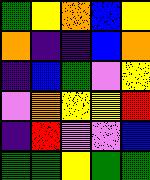[["green", "yellow", "orange", "blue", "yellow"], ["orange", "indigo", "indigo", "blue", "orange"], ["indigo", "blue", "green", "violet", "yellow"], ["violet", "orange", "yellow", "yellow", "red"], ["indigo", "red", "violet", "violet", "blue"], ["green", "green", "yellow", "green", "green"]]